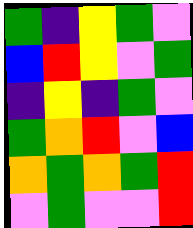[["green", "indigo", "yellow", "green", "violet"], ["blue", "red", "yellow", "violet", "green"], ["indigo", "yellow", "indigo", "green", "violet"], ["green", "orange", "red", "violet", "blue"], ["orange", "green", "orange", "green", "red"], ["violet", "green", "violet", "violet", "red"]]